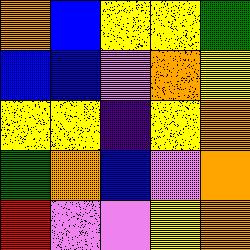[["orange", "blue", "yellow", "yellow", "green"], ["blue", "blue", "violet", "orange", "yellow"], ["yellow", "yellow", "indigo", "yellow", "orange"], ["green", "orange", "blue", "violet", "orange"], ["red", "violet", "violet", "yellow", "orange"]]